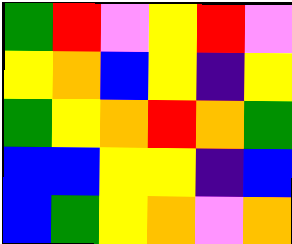[["green", "red", "violet", "yellow", "red", "violet"], ["yellow", "orange", "blue", "yellow", "indigo", "yellow"], ["green", "yellow", "orange", "red", "orange", "green"], ["blue", "blue", "yellow", "yellow", "indigo", "blue"], ["blue", "green", "yellow", "orange", "violet", "orange"]]